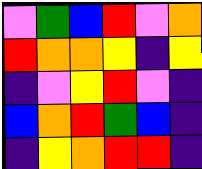[["violet", "green", "blue", "red", "violet", "orange"], ["red", "orange", "orange", "yellow", "indigo", "yellow"], ["indigo", "violet", "yellow", "red", "violet", "indigo"], ["blue", "orange", "red", "green", "blue", "indigo"], ["indigo", "yellow", "orange", "red", "red", "indigo"]]